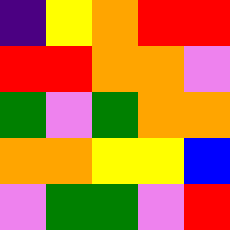[["indigo", "yellow", "orange", "red", "red"], ["red", "red", "orange", "orange", "violet"], ["green", "violet", "green", "orange", "orange"], ["orange", "orange", "yellow", "yellow", "blue"], ["violet", "green", "green", "violet", "red"]]